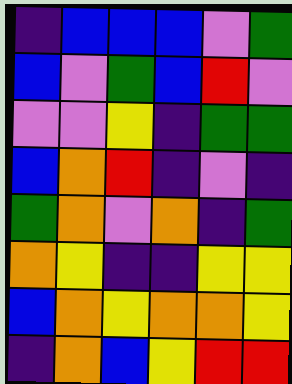[["indigo", "blue", "blue", "blue", "violet", "green"], ["blue", "violet", "green", "blue", "red", "violet"], ["violet", "violet", "yellow", "indigo", "green", "green"], ["blue", "orange", "red", "indigo", "violet", "indigo"], ["green", "orange", "violet", "orange", "indigo", "green"], ["orange", "yellow", "indigo", "indigo", "yellow", "yellow"], ["blue", "orange", "yellow", "orange", "orange", "yellow"], ["indigo", "orange", "blue", "yellow", "red", "red"]]